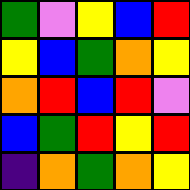[["green", "violet", "yellow", "blue", "red"], ["yellow", "blue", "green", "orange", "yellow"], ["orange", "red", "blue", "red", "violet"], ["blue", "green", "red", "yellow", "red"], ["indigo", "orange", "green", "orange", "yellow"]]